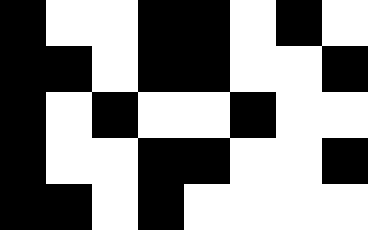[["black", "white", "white", "black", "black", "white", "black", "white"], ["black", "black", "white", "black", "black", "white", "white", "black"], ["black", "white", "black", "white", "white", "black", "white", "white"], ["black", "white", "white", "black", "black", "white", "white", "black"], ["black", "black", "white", "black", "white", "white", "white", "white"]]